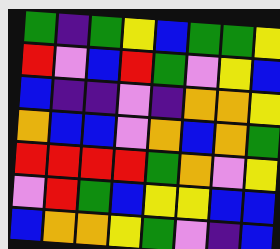[["green", "indigo", "green", "yellow", "blue", "green", "green", "yellow"], ["red", "violet", "blue", "red", "green", "violet", "yellow", "blue"], ["blue", "indigo", "indigo", "violet", "indigo", "orange", "orange", "yellow"], ["orange", "blue", "blue", "violet", "orange", "blue", "orange", "green"], ["red", "red", "red", "red", "green", "orange", "violet", "yellow"], ["violet", "red", "green", "blue", "yellow", "yellow", "blue", "blue"], ["blue", "orange", "orange", "yellow", "green", "violet", "indigo", "blue"]]